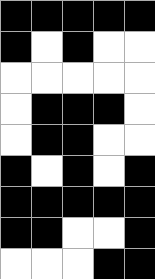[["black", "black", "black", "black", "black"], ["black", "white", "black", "white", "white"], ["white", "white", "white", "white", "white"], ["white", "black", "black", "black", "white"], ["white", "black", "black", "white", "white"], ["black", "white", "black", "white", "black"], ["black", "black", "black", "black", "black"], ["black", "black", "white", "white", "black"], ["white", "white", "white", "black", "black"]]